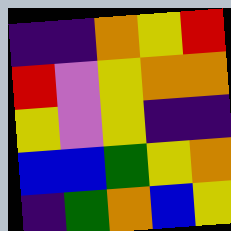[["indigo", "indigo", "orange", "yellow", "red"], ["red", "violet", "yellow", "orange", "orange"], ["yellow", "violet", "yellow", "indigo", "indigo"], ["blue", "blue", "green", "yellow", "orange"], ["indigo", "green", "orange", "blue", "yellow"]]